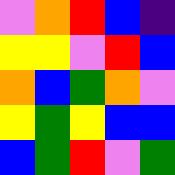[["violet", "orange", "red", "blue", "indigo"], ["yellow", "yellow", "violet", "red", "blue"], ["orange", "blue", "green", "orange", "violet"], ["yellow", "green", "yellow", "blue", "blue"], ["blue", "green", "red", "violet", "green"]]